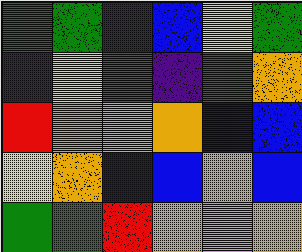[["green", "green", "indigo", "blue", "yellow", "green"], ["indigo", "yellow", "green", "indigo", "green", "orange"], ["red", "orange", "violet", "orange", "blue", "blue"], ["yellow", "orange", "blue", "blue", "orange", "blue"], ["green", "green", "red", "orange", "violet", "orange"]]